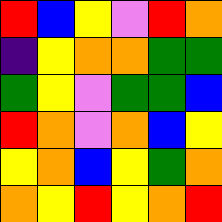[["red", "blue", "yellow", "violet", "red", "orange"], ["indigo", "yellow", "orange", "orange", "green", "green"], ["green", "yellow", "violet", "green", "green", "blue"], ["red", "orange", "violet", "orange", "blue", "yellow"], ["yellow", "orange", "blue", "yellow", "green", "orange"], ["orange", "yellow", "red", "yellow", "orange", "red"]]